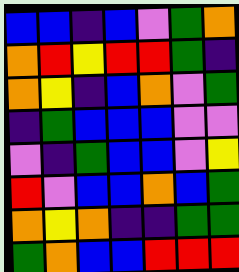[["blue", "blue", "indigo", "blue", "violet", "green", "orange"], ["orange", "red", "yellow", "red", "red", "green", "indigo"], ["orange", "yellow", "indigo", "blue", "orange", "violet", "green"], ["indigo", "green", "blue", "blue", "blue", "violet", "violet"], ["violet", "indigo", "green", "blue", "blue", "violet", "yellow"], ["red", "violet", "blue", "blue", "orange", "blue", "green"], ["orange", "yellow", "orange", "indigo", "indigo", "green", "green"], ["green", "orange", "blue", "blue", "red", "red", "red"]]